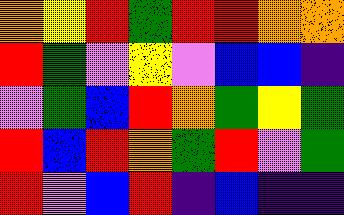[["orange", "yellow", "red", "green", "red", "red", "orange", "orange"], ["red", "green", "violet", "yellow", "violet", "blue", "blue", "indigo"], ["violet", "green", "blue", "red", "orange", "green", "yellow", "green"], ["red", "blue", "red", "orange", "green", "red", "violet", "green"], ["red", "violet", "blue", "red", "indigo", "blue", "indigo", "indigo"]]